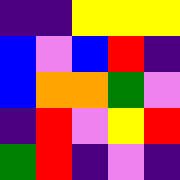[["indigo", "indigo", "yellow", "yellow", "yellow"], ["blue", "violet", "blue", "red", "indigo"], ["blue", "orange", "orange", "green", "violet"], ["indigo", "red", "violet", "yellow", "red"], ["green", "red", "indigo", "violet", "indigo"]]